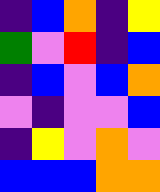[["indigo", "blue", "orange", "indigo", "yellow"], ["green", "violet", "red", "indigo", "blue"], ["indigo", "blue", "violet", "blue", "orange"], ["violet", "indigo", "violet", "violet", "blue"], ["indigo", "yellow", "violet", "orange", "violet"], ["blue", "blue", "blue", "orange", "orange"]]